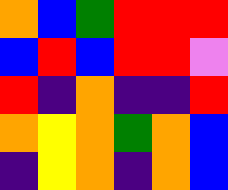[["orange", "blue", "green", "red", "red", "red"], ["blue", "red", "blue", "red", "red", "violet"], ["red", "indigo", "orange", "indigo", "indigo", "red"], ["orange", "yellow", "orange", "green", "orange", "blue"], ["indigo", "yellow", "orange", "indigo", "orange", "blue"]]